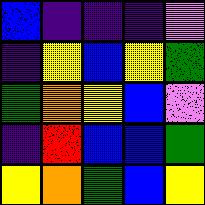[["blue", "indigo", "indigo", "indigo", "violet"], ["indigo", "yellow", "blue", "yellow", "green"], ["green", "orange", "yellow", "blue", "violet"], ["indigo", "red", "blue", "blue", "green"], ["yellow", "orange", "green", "blue", "yellow"]]